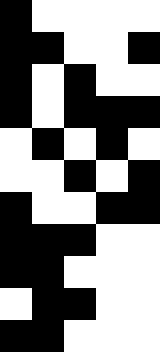[["black", "white", "white", "white", "white"], ["black", "black", "white", "white", "black"], ["black", "white", "black", "white", "white"], ["black", "white", "black", "black", "black"], ["white", "black", "white", "black", "white"], ["white", "white", "black", "white", "black"], ["black", "white", "white", "black", "black"], ["black", "black", "black", "white", "white"], ["black", "black", "white", "white", "white"], ["white", "black", "black", "white", "white"], ["black", "black", "white", "white", "white"]]